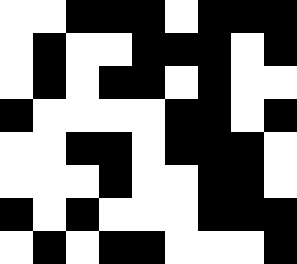[["white", "white", "black", "black", "black", "white", "black", "black", "black"], ["white", "black", "white", "white", "black", "black", "black", "white", "black"], ["white", "black", "white", "black", "black", "white", "black", "white", "white"], ["black", "white", "white", "white", "white", "black", "black", "white", "black"], ["white", "white", "black", "black", "white", "black", "black", "black", "white"], ["white", "white", "white", "black", "white", "white", "black", "black", "white"], ["black", "white", "black", "white", "white", "white", "black", "black", "black"], ["white", "black", "white", "black", "black", "white", "white", "white", "black"]]